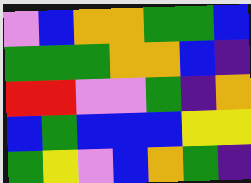[["violet", "blue", "orange", "orange", "green", "green", "blue"], ["green", "green", "green", "orange", "orange", "blue", "indigo"], ["red", "red", "violet", "violet", "green", "indigo", "orange"], ["blue", "green", "blue", "blue", "blue", "yellow", "yellow"], ["green", "yellow", "violet", "blue", "orange", "green", "indigo"]]